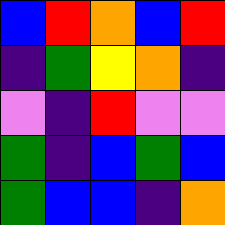[["blue", "red", "orange", "blue", "red"], ["indigo", "green", "yellow", "orange", "indigo"], ["violet", "indigo", "red", "violet", "violet"], ["green", "indigo", "blue", "green", "blue"], ["green", "blue", "blue", "indigo", "orange"]]